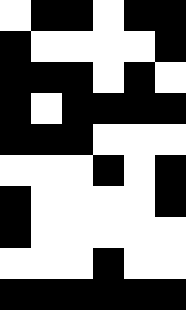[["white", "black", "black", "white", "black", "black"], ["black", "white", "white", "white", "white", "black"], ["black", "black", "black", "white", "black", "white"], ["black", "white", "black", "black", "black", "black"], ["black", "black", "black", "white", "white", "white"], ["white", "white", "white", "black", "white", "black"], ["black", "white", "white", "white", "white", "black"], ["black", "white", "white", "white", "white", "white"], ["white", "white", "white", "black", "white", "white"], ["black", "black", "black", "black", "black", "black"]]